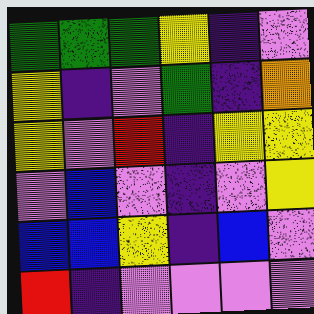[["green", "green", "green", "yellow", "indigo", "violet"], ["yellow", "indigo", "violet", "green", "indigo", "orange"], ["yellow", "violet", "red", "indigo", "yellow", "yellow"], ["violet", "blue", "violet", "indigo", "violet", "yellow"], ["blue", "blue", "yellow", "indigo", "blue", "violet"], ["red", "indigo", "violet", "violet", "violet", "violet"]]